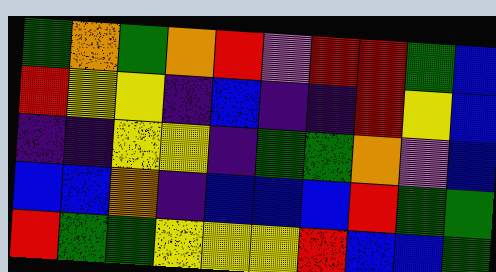[["green", "orange", "green", "orange", "red", "violet", "red", "red", "green", "blue"], ["red", "yellow", "yellow", "indigo", "blue", "indigo", "indigo", "red", "yellow", "blue"], ["indigo", "indigo", "yellow", "yellow", "indigo", "green", "green", "orange", "violet", "blue"], ["blue", "blue", "orange", "indigo", "blue", "blue", "blue", "red", "green", "green"], ["red", "green", "green", "yellow", "yellow", "yellow", "red", "blue", "blue", "green"]]